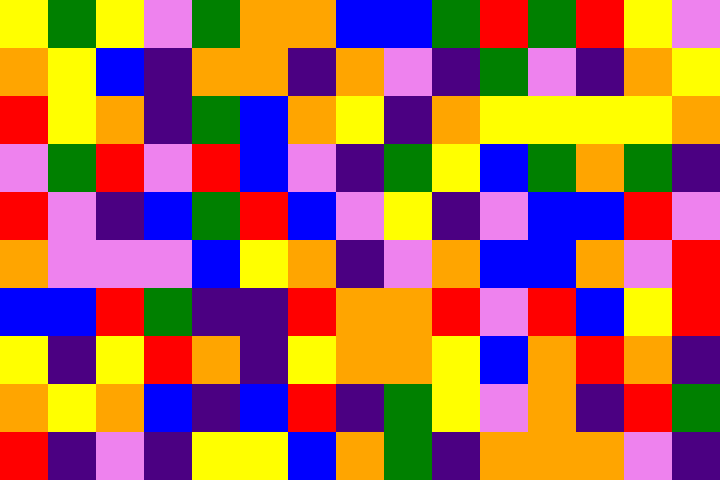[["yellow", "green", "yellow", "violet", "green", "orange", "orange", "blue", "blue", "green", "red", "green", "red", "yellow", "violet"], ["orange", "yellow", "blue", "indigo", "orange", "orange", "indigo", "orange", "violet", "indigo", "green", "violet", "indigo", "orange", "yellow"], ["red", "yellow", "orange", "indigo", "green", "blue", "orange", "yellow", "indigo", "orange", "yellow", "yellow", "yellow", "yellow", "orange"], ["violet", "green", "red", "violet", "red", "blue", "violet", "indigo", "green", "yellow", "blue", "green", "orange", "green", "indigo"], ["red", "violet", "indigo", "blue", "green", "red", "blue", "violet", "yellow", "indigo", "violet", "blue", "blue", "red", "violet"], ["orange", "violet", "violet", "violet", "blue", "yellow", "orange", "indigo", "violet", "orange", "blue", "blue", "orange", "violet", "red"], ["blue", "blue", "red", "green", "indigo", "indigo", "red", "orange", "orange", "red", "violet", "red", "blue", "yellow", "red"], ["yellow", "indigo", "yellow", "red", "orange", "indigo", "yellow", "orange", "orange", "yellow", "blue", "orange", "red", "orange", "indigo"], ["orange", "yellow", "orange", "blue", "indigo", "blue", "red", "indigo", "green", "yellow", "violet", "orange", "indigo", "red", "green"], ["red", "indigo", "violet", "indigo", "yellow", "yellow", "blue", "orange", "green", "indigo", "orange", "orange", "orange", "violet", "indigo"]]